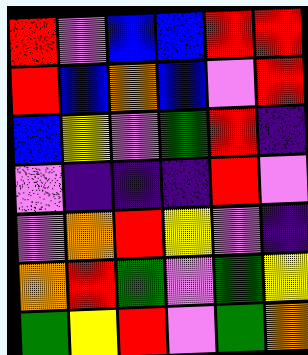[["red", "violet", "blue", "blue", "red", "red"], ["red", "blue", "orange", "blue", "violet", "red"], ["blue", "yellow", "violet", "green", "red", "indigo"], ["violet", "indigo", "indigo", "indigo", "red", "violet"], ["violet", "orange", "red", "yellow", "violet", "indigo"], ["orange", "red", "green", "violet", "green", "yellow"], ["green", "yellow", "red", "violet", "green", "orange"]]